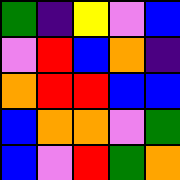[["green", "indigo", "yellow", "violet", "blue"], ["violet", "red", "blue", "orange", "indigo"], ["orange", "red", "red", "blue", "blue"], ["blue", "orange", "orange", "violet", "green"], ["blue", "violet", "red", "green", "orange"]]